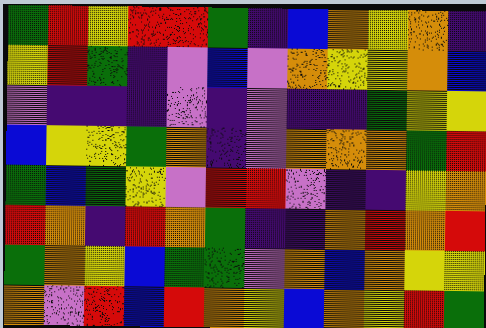[["green", "red", "yellow", "red", "red", "green", "indigo", "blue", "orange", "yellow", "orange", "indigo"], ["yellow", "red", "green", "indigo", "violet", "blue", "violet", "orange", "yellow", "yellow", "orange", "blue"], ["violet", "indigo", "indigo", "indigo", "violet", "indigo", "violet", "indigo", "indigo", "green", "yellow", "yellow"], ["blue", "yellow", "yellow", "green", "orange", "indigo", "violet", "orange", "orange", "orange", "green", "red"], ["green", "blue", "green", "yellow", "violet", "red", "red", "violet", "indigo", "indigo", "yellow", "orange"], ["red", "orange", "indigo", "red", "orange", "green", "indigo", "indigo", "orange", "red", "orange", "red"], ["green", "orange", "yellow", "blue", "green", "green", "violet", "orange", "blue", "orange", "yellow", "yellow"], ["orange", "violet", "red", "blue", "red", "orange", "yellow", "blue", "orange", "yellow", "red", "green"]]